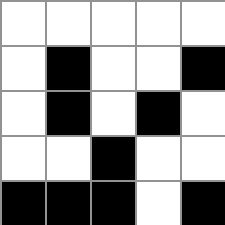[["white", "white", "white", "white", "white"], ["white", "black", "white", "white", "black"], ["white", "black", "white", "black", "white"], ["white", "white", "black", "white", "white"], ["black", "black", "black", "white", "black"]]